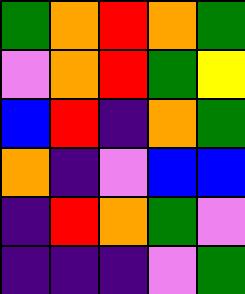[["green", "orange", "red", "orange", "green"], ["violet", "orange", "red", "green", "yellow"], ["blue", "red", "indigo", "orange", "green"], ["orange", "indigo", "violet", "blue", "blue"], ["indigo", "red", "orange", "green", "violet"], ["indigo", "indigo", "indigo", "violet", "green"]]